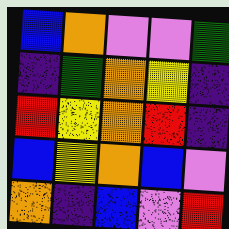[["blue", "orange", "violet", "violet", "green"], ["indigo", "green", "orange", "yellow", "indigo"], ["red", "yellow", "orange", "red", "indigo"], ["blue", "yellow", "orange", "blue", "violet"], ["orange", "indigo", "blue", "violet", "red"]]